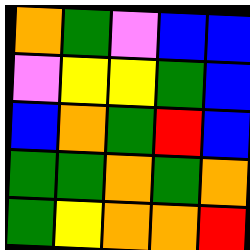[["orange", "green", "violet", "blue", "blue"], ["violet", "yellow", "yellow", "green", "blue"], ["blue", "orange", "green", "red", "blue"], ["green", "green", "orange", "green", "orange"], ["green", "yellow", "orange", "orange", "red"]]